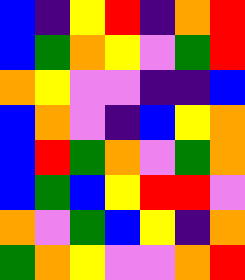[["blue", "indigo", "yellow", "red", "indigo", "orange", "red"], ["blue", "green", "orange", "yellow", "violet", "green", "red"], ["orange", "yellow", "violet", "violet", "indigo", "indigo", "blue"], ["blue", "orange", "violet", "indigo", "blue", "yellow", "orange"], ["blue", "red", "green", "orange", "violet", "green", "orange"], ["blue", "green", "blue", "yellow", "red", "red", "violet"], ["orange", "violet", "green", "blue", "yellow", "indigo", "orange"], ["green", "orange", "yellow", "violet", "violet", "orange", "red"]]